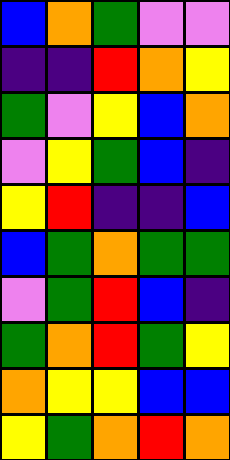[["blue", "orange", "green", "violet", "violet"], ["indigo", "indigo", "red", "orange", "yellow"], ["green", "violet", "yellow", "blue", "orange"], ["violet", "yellow", "green", "blue", "indigo"], ["yellow", "red", "indigo", "indigo", "blue"], ["blue", "green", "orange", "green", "green"], ["violet", "green", "red", "blue", "indigo"], ["green", "orange", "red", "green", "yellow"], ["orange", "yellow", "yellow", "blue", "blue"], ["yellow", "green", "orange", "red", "orange"]]